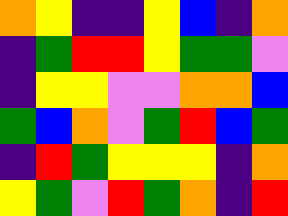[["orange", "yellow", "indigo", "indigo", "yellow", "blue", "indigo", "orange"], ["indigo", "green", "red", "red", "yellow", "green", "green", "violet"], ["indigo", "yellow", "yellow", "violet", "violet", "orange", "orange", "blue"], ["green", "blue", "orange", "violet", "green", "red", "blue", "green"], ["indigo", "red", "green", "yellow", "yellow", "yellow", "indigo", "orange"], ["yellow", "green", "violet", "red", "green", "orange", "indigo", "red"]]